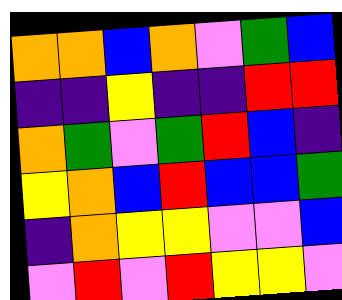[["orange", "orange", "blue", "orange", "violet", "green", "blue"], ["indigo", "indigo", "yellow", "indigo", "indigo", "red", "red"], ["orange", "green", "violet", "green", "red", "blue", "indigo"], ["yellow", "orange", "blue", "red", "blue", "blue", "green"], ["indigo", "orange", "yellow", "yellow", "violet", "violet", "blue"], ["violet", "red", "violet", "red", "yellow", "yellow", "violet"]]